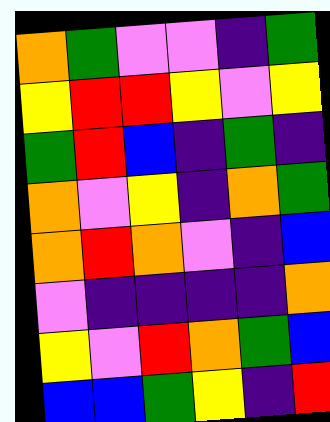[["orange", "green", "violet", "violet", "indigo", "green"], ["yellow", "red", "red", "yellow", "violet", "yellow"], ["green", "red", "blue", "indigo", "green", "indigo"], ["orange", "violet", "yellow", "indigo", "orange", "green"], ["orange", "red", "orange", "violet", "indigo", "blue"], ["violet", "indigo", "indigo", "indigo", "indigo", "orange"], ["yellow", "violet", "red", "orange", "green", "blue"], ["blue", "blue", "green", "yellow", "indigo", "red"]]